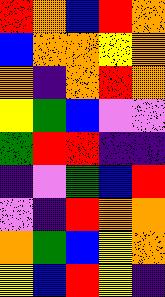[["red", "orange", "blue", "red", "orange"], ["blue", "orange", "orange", "yellow", "orange"], ["orange", "indigo", "orange", "red", "orange"], ["yellow", "green", "blue", "violet", "violet"], ["green", "red", "red", "indigo", "indigo"], ["indigo", "violet", "green", "blue", "red"], ["violet", "indigo", "red", "orange", "orange"], ["orange", "green", "blue", "yellow", "orange"], ["yellow", "blue", "red", "yellow", "indigo"]]